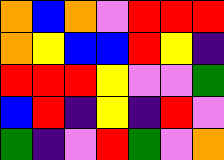[["orange", "blue", "orange", "violet", "red", "red", "red"], ["orange", "yellow", "blue", "blue", "red", "yellow", "indigo"], ["red", "red", "red", "yellow", "violet", "violet", "green"], ["blue", "red", "indigo", "yellow", "indigo", "red", "violet"], ["green", "indigo", "violet", "red", "green", "violet", "orange"]]